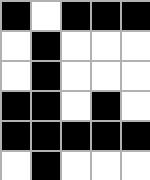[["black", "white", "black", "black", "black"], ["white", "black", "white", "white", "white"], ["white", "black", "white", "white", "white"], ["black", "black", "white", "black", "white"], ["black", "black", "black", "black", "black"], ["white", "black", "white", "white", "white"]]